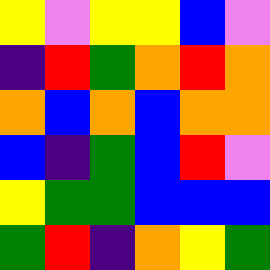[["yellow", "violet", "yellow", "yellow", "blue", "violet"], ["indigo", "red", "green", "orange", "red", "orange"], ["orange", "blue", "orange", "blue", "orange", "orange"], ["blue", "indigo", "green", "blue", "red", "violet"], ["yellow", "green", "green", "blue", "blue", "blue"], ["green", "red", "indigo", "orange", "yellow", "green"]]